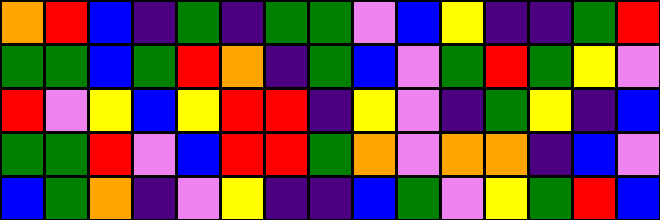[["orange", "red", "blue", "indigo", "green", "indigo", "green", "green", "violet", "blue", "yellow", "indigo", "indigo", "green", "red"], ["green", "green", "blue", "green", "red", "orange", "indigo", "green", "blue", "violet", "green", "red", "green", "yellow", "violet"], ["red", "violet", "yellow", "blue", "yellow", "red", "red", "indigo", "yellow", "violet", "indigo", "green", "yellow", "indigo", "blue"], ["green", "green", "red", "violet", "blue", "red", "red", "green", "orange", "violet", "orange", "orange", "indigo", "blue", "violet"], ["blue", "green", "orange", "indigo", "violet", "yellow", "indigo", "indigo", "blue", "green", "violet", "yellow", "green", "red", "blue"]]